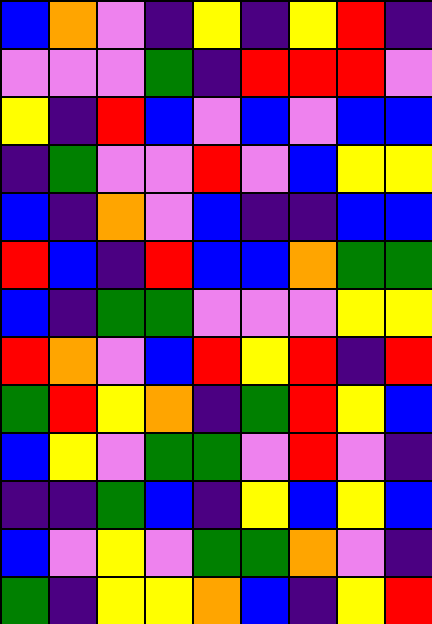[["blue", "orange", "violet", "indigo", "yellow", "indigo", "yellow", "red", "indigo"], ["violet", "violet", "violet", "green", "indigo", "red", "red", "red", "violet"], ["yellow", "indigo", "red", "blue", "violet", "blue", "violet", "blue", "blue"], ["indigo", "green", "violet", "violet", "red", "violet", "blue", "yellow", "yellow"], ["blue", "indigo", "orange", "violet", "blue", "indigo", "indigo", "blue", "blue"], ["red", "blue", "indigo", "red", "blue", "blue", "orange", "green", "green"], ["blue", "indigo", "green", "green", "violet", "violet", "violet", "yellow", "yellow"], ["red", "orange", "violet", "blue", "red", "yellow", "red", "indigo", "red"], ["green", "red", "yellow", "orange", "indigo", "green", "red", "yellow", "blue"], ["blue", "yellow", "violet", "green", "green", "violet", "red", "violet", "indigo"], ["indigo", "indigo", "green", "blue", "indigo", "yellow", "blue", "yellow", "blue"], ["blue", "violet", "yellow", "violet", "green", "green", "orange", "violet", "indigo"], ["green", "indigo", "yellow", "yellow", "orange", "blue", "indigo", "yellow", "red"]]